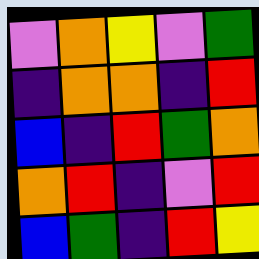[["violet", "orange", "yellow", "violet", "green"], ["indigo", "orange", "orange", "indigo", "red"], ["blue", "indigo", "red", "green", "orange"], ["orange", "red", "indigo", "violet", "red"], ["blue", "green", "indigo", "red", "yellow"]]